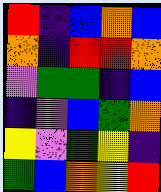[["red", "indigo", "blue", "orange", "blue"], ["orange", "indigo", "red", "red", "orange"], ["violet", "green", "green", "indigo", "blue"], ["indigo", "violet", "blue", "green", "orange"], ["yellow", "violet", "green", "yellow", "indigo"], ["green", "blue", "orange", "yellow", "red"]]